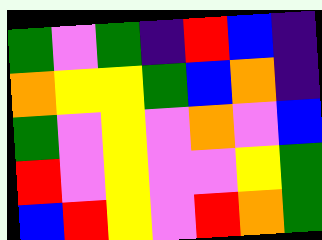[["green", "violet", "green", "indigo", "red", "blue", "indigo"], ["orange", "yellow", "yellow", "green", "blue", "orange", "indigo"], ["green", "violet", "yellow", "violet", "orange", "violet", "blue"], ["red", "violet", "yellow", "violet", "violet", "yellow", "green"], ["blue", "red", "yellow", "violet", "red", "orange", "green"]]